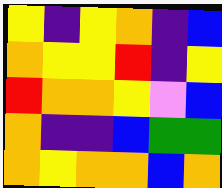[["yellow", "indigo", "yellow", "orange", "indigo", "blue"], ["orange", "yellow", "yellow", "red", "indigo", "yellow"], ["red", "orange", "orange", "yellow", "violet", "blue"], ["orange", "indigo", "indigo", "blue", "green", "green"], ["orange", "yellow", "orange", "orange", "blue", "orange"]]